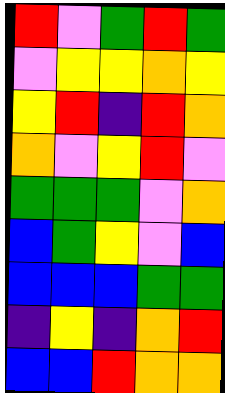[["red", "violet", "green", "red", "green"], ["violet", "yellow", "yellow", "orange", "yellow"], ["yellow", "red", "indigo", "red", "orange"], ["orange", "violet", "yellow", "red", "violet"], ["green", "green", "green", "violet", "orange"], ["blue", "green", "yellow", "violet", "blue"], ["blue", "blue", "blue", "green", "green"], ["indigo", "yellow", "indigo", "orange", "red"], ["blue", "blue", "red", "orange", "orange"]]